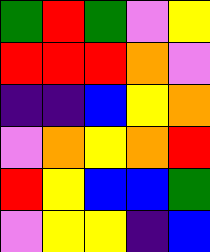[["green", "red", "green", "violet", "yellow"], ["red", "red", "red", "orange", "violet"], ["indigo", "indigo", "blue", "yellow", "orange"], ["violet", "orange", "yellow", "orange", "red"], ["red", "yellow", "blue", "blue", "green"], ["violet", "yellow", "yellow", "indigo", "blue"]]